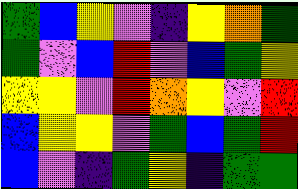[["green", "blue", "yellow", "violet", "indigo", "yellow", "orange", "green"], ["green", "violet", "blue", "red", "violet", "blue", "green", "yellow"], ["yellow", "yellow", "violet", "red", "orange", "yellow", "violet", "red"], ["blue", "yellow", "yellow", "violet", "green", "blue", "green", "red"], ["blue", "violet", "indigo", "green", "yellow", "indigo", "green", "green"]]